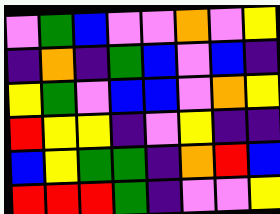[["violet", "green", "blue", "violet", "violet", "orange", "violet", "yellow"], ["indigo", "orange", "indigo", "green", "blue", "violet", "blue", "indigo"], ["yellow", "green", "violet", "blue", "blue", "violet", "orange", "yellow"], ["red", "yellow", "yellow", "indigo", "violet", "yellow", "indigo", "indigo"], ["blue", "yellow", "green", "green", "indigo", "orange", "red", "blue"], ["red", "red", "red", "green", "indigo", "violet", "violet", "yellow"]]